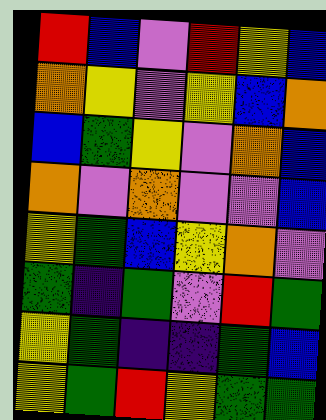[["red", "blue", "violet", "red", "yellow", "blue"], ["orange", "yellow", "violet", "yellow", "blue", "orange"], ["blue", "green", "yellow", "violet", "orange", "blue"], ["orange", "violet", "orange", "violet", "violet", "blue"], ["yellow", "green", "blue", "yellow", "orange", "violet"], ["green", "indigo", "green", "violet", "red", "green"], ["yellow", "green", "indigo", "indigo", "green", "blue"], ["yellow", "green", "red", "yellow", "green", "green"]]